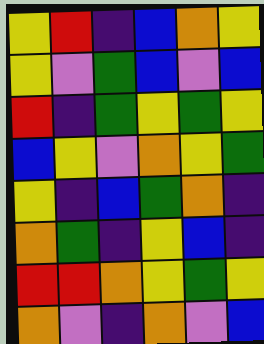[["yellow", "red", "indigo", "blue", "orange", "yellow"], ["yellow", "violet", "green", "blue", "violet", "blue"], ["red", "indigo", "green", "yellow", "green", "yellow"], ["blue", "yellow", "violet", "orange", "yellow", "green"], ["yellow", "indigo", "blue", "green", "orange", "indigo"], ["orange", "green", "indigo", "yellow", "blue", "indigo"], ["red", "red", "orange", "yellow", "green", "yellow"], ["orange", "violet", "indigo", "orange", "violet", "blue"]]